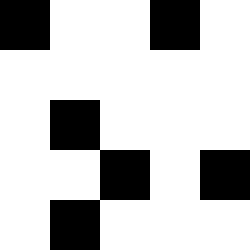[["black", "white", "white", "black", "white"], ["white", "white", "white", "white", "white"], ["white", "black", "white", "white", "white"], ["white", "white", "black", "white", "black"], ["white", "black", "white", "white", "white"]]